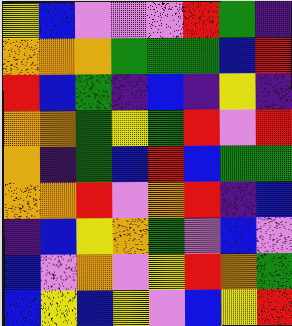[["yellow", "blue", "violet", "violet", "violet", "red", "green", "indigo"], ["orange", "orange", "orange", "green", "green", "green", "blue", "red"], ["red", "blue", "green", "indigo", "blue", "indigo", "yellow", "indigo"], ["orange", "orange", "green", "yellow", "green", "red", "violet", "red"], ["orange", "indigo", "green", "blue", "red", "blue", "green", "green"], ["orange", "orange", "red", "violet", "orange", "red", "indigo", "blue"], ["indigo", "blue", "yellow", "orange", "green", "violet", "blue", "violet"], ["blue", "violet", "orange", "violet", "yellow", "red", "orange", "green"], ["blue", "yellow", "blue", "yellow", "violet", "blue", "yellow", "red"]]